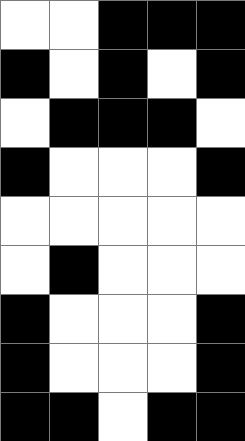[["white", "white", "black", "black", "black"], ["black", "white", "black", "white", "black"], ["white", "black", "black", "black", "white"], ["black", "white", "white", "white", "black"], ["white", "white", "white", "white", "white"], ["white", "black", "white", "white", "white"], ["black", "white", "white", "white", "black"], ["black", "white", "white", "white", "black"], ["black", "black", "white", "black", "black"]]